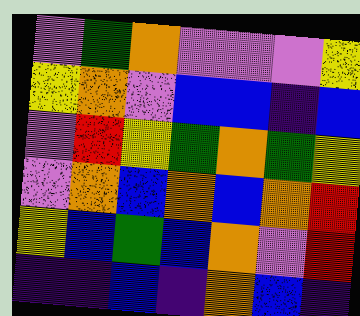[["violet", "green", "orange", "violet", "violet", "violet", "yellow"], ["yellow", "orange", "violet", "blue", "blue", "indigo", "blue"], ["violet", "red", "yellow", "green", "orange", "green", "yellow"], ["violet", "orange", "blue", "orange", "blue", "orange", "red"], ["yellow", "blue", "green", "blue", "orange", "violet", "red"], ["indigo", "indigo", "blue", "indigo", "orange", "blue", "indigo"]]